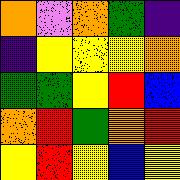[["orange", "violet", "orange", "green", "indigo"], ["indigo", "yellow", "yellow", "yellow", "orange"], ["green", "green", "yellow", "red", "blue"], ["orange", "red", "green", "orange", "red"], ["yellow", "red", "yellow", "blue", "yellow"]]